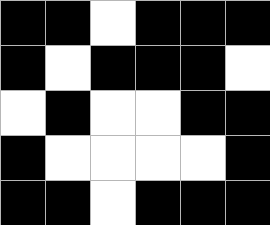[["black", "black", "white", "black", "black", "black"], ["black", "white", "black", "black", "black", "white"], ["white", "black", "white", "white", "black", "black"], ["black", "white", "white", "white", "white", "black"], ["black", "black", "white", "black", "black", "black"]]